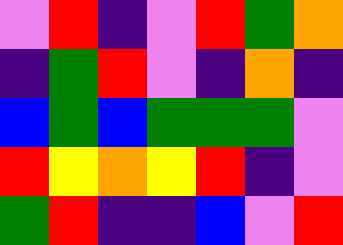[["violet", "red", "indigo", "violet", "red", "green", "orange"], ["indigo", "green", "red", "violet", "indigo", "orange", "indigo"], ["blue", "green", "blue", "green", "green", "green", "violet"], ["red", "yellow", "orange", "yellow", "red", "indigo", "violet"], ["green", "red", "indigo", "indigo", "blue", "violet", "red"]]